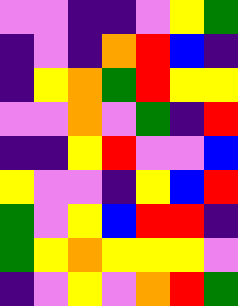[["violet", "violet", "indigo", "indigo", "violet", "yellow", "green"], ["indigo", "violet", "indigo", "orange", "red", "blue", "indigo"], ["indigo", "yellow", "orange", "green", "red", "yellow", "yellow"], ["violet", "violet", "orange", "violet", "green", "indigo", "red"], ["indigo", "indigo", "yellow", "red", "violet", "violet", "blue"], ["yellow", "violet", "violet", "indigo", "yellow", "blue", "red"], ["green", "violet", "yellow", "blue", "red", "red", "indigo"], ["green", "yellow", "orange", "yellow", "yellow", "yellow", "violet"], ["indigo", "violet", "yellow", "violet", "orange", "red", "green"]]